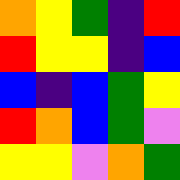[["orange", "yellow", "green", "indigo", "red"], ["red", "yellow", "yellow", "indigo", "blue"], ["blue", "indigo", "blue", "green", "yellow"], ["red", "orange", "blue", "green", "violet"], ["yellow", "yellow", "violet", "orange", "green"]]